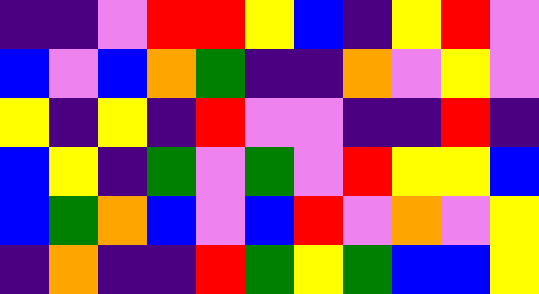[["indigo", "indigo", "violet", "red", "red", "yellow", "blue", "indigo", "yellow", "red", "violet"], ["blue", "violet", "blue", "orange", "green", "indigo", "indigo", "orange", "violet", "yellow", "violet"], ["yellow", "indigo", "yellow", "indigo", "red", "violet", "violet", "indigo", "indigo", "red", "indigo"], ["blue", "yellow", "indigo", "green", "violet", "green", "violet", "red", "yellow", "yellow", "blue"], ["blue", "green", "orange", "blue", "violet", "blue", "red", "violet", "orange", "violet", "yellow"], ["indigo", "orange", "indigo", "indigo", "red", "green", "yellow", "green", "blue", "blue", "yellow"]]